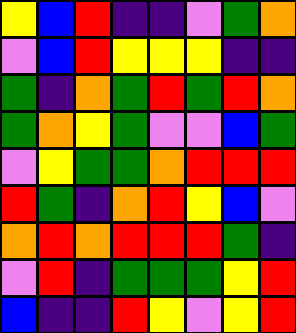[["yellow", "blue", "red", "indigo", "indigo", "violet", "green", "orange"], ["violet", "blue", "red", "yellow", "yellow", "yellow", "indigo", "indigo"], ["green", "indigo", "orange", "green", "red", "green", "red", "orange"], ["green", "orange", "yellow", "green", "violet", "violet", "blue", "green"], ["violet", "yellow", "green", "green", "orange", "red", "red", "red"], ["red", "green", "indigo", "orange", "red", "yellow", "blue", "violet"], ["orange", "red", "orange", "red", "red", "red", "green", "indigo"], ["violet", "red", "indigo", "green", "green", "green", "yellow", "red"], ["blue", "indigo", "indigo", "red", "yellow", "violet", "yellow", "red"]]